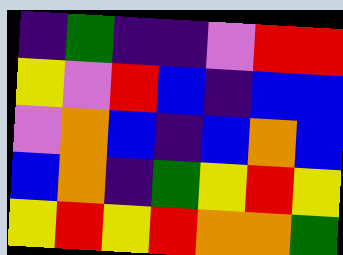[["indigo", "green", "indigo", "indigo", "violet", "red", "red"], ["yellow", "violet", "red", "blue", "indigo", "blue", "blue"], ["violet", "orange", "blue", "indigo", "blue", "orange", "blue"], ["blue", "orange", "indigo", "green", "yellow", "red", "yellow"], ["yellow", "red", "yellow", "red", "orange", "orange", "green"]]